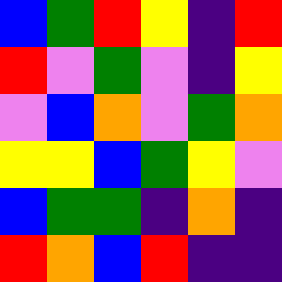[["blue", "green", "red", "yellow", "indigo", "red"], ["red", "violet", "green", "violet", "indigo", "yellow"], ["violet", "blue", "orange", "violet", "green", "orange"], ["yellow", "yellow", "blue", "green", "yellow", "violet"], ["blue", "green", "green", "indigo", "orange", "indigo"], ["red", "orange", "blue", "red", "indigo", "indigo"]]